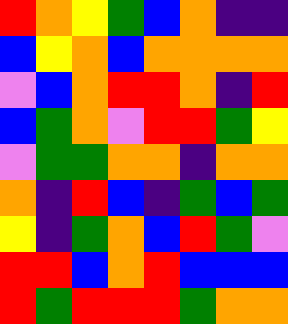[["red", "orange", "yellow", "green", "blue", "orange", "indigo", "indigo"], ["blue", "yellow", "orange", "blue", "orange", "orange", "orange", "orange"], ["violet", "blue", "orange", "red", "red", "orange", "indigo", "red"], ["blue", "green", "orange", "violet", "red", "red", "green", "yellow"], ["violet", "green", "green", "orange", "orange", "indigo", "orange", "orange"], ["orange", "indigo", "red", "blue", "indigo", "green", "blue", "green"], ["yellow", "indigo", "green", "orange", "blue", "red", "green", "violet"], ["red", "red", "blue", "orange", "red", "blue", "blue", "blue"], ["red", "green", "red", "red", "red", "green", "orange", "orange"]]